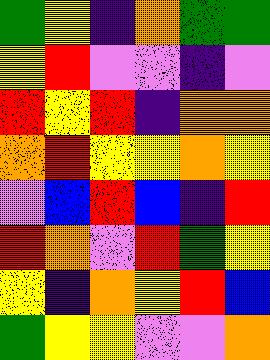[["green", "yellow", "indigo", "orange", "green", "green"], ["yellow", "red", "violet", "violet", "indigo", "violet"], ["red", "yellow", "red", "indigo", "orange", "orange"], ["orange", "red", "yellow", "yellow", "orange", "yellow"], ["violet", "blue", "red", "blue", "indigo", "red"], ["red", "orange", "violet", "red", "green", "yellow"], ["yellow", "indigo", "orange", "yellow", "red", "blue"], ["green", "yellow", "yellow", "violet", "violet", "orange"]]